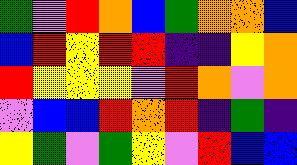[["green", "violet", "red", "orange", "blue", "green", "orange", "orange", "blue"], ["blue", "red", "yellow", "red", "red", "indigo", "indigo", "yellow", "orange"], ["red", "yellow", "yellow", "yellow", "violet", "red", "orange", "violet", "orange"], ["violet", "blue", "blue", "red", "orange", "red", "indigo", "green", "indigo"], ["yellow", "green", "violet", "green", "yellow", "violet", "red", "blue", "blue"]]